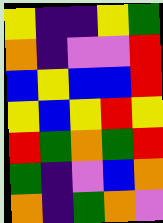[["yellow", "indigo", "indigo", "yellow", "green"], ["orange", "indigo", "violet", "violet", "red"], ["blue", "yellow", "blue", "blue", "red"], ["yellow", "blue", "yellow", "red", "yellow"], ["red", "green", "orange", "green", "red"], ["green", "indigo", "violet", "blue", "orange"], ["orange", "indigo", "green", "orange", "violet"]]